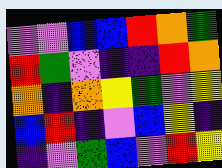[["violet", "violet", "blue", "blue", "red", "orange", "green"], ["red", "green", "violet", "indigo", "indigo", "red", "orange"], ["orange", "indigo", "orange", "yellow", "green", "violet", "yellow"], ["blue", "red", "indigo", "violet", "blue", "yellow", "indigo"], ["indigo", "violet", "green", "blue", "violet", "red", "yellow"]]